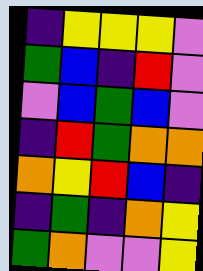[["indigo", "yellow", "yellow", "yellow", "violet"], ["green", "blue", "indigo", "red", "violet"], ["violet", "blue", "green", "blue", "violet"], ["indigo", "red", "green", "orange", "orange"], ["orange", "yellow", "red", "blue", "indigo"], ["indigo", "green", "indigo", "orange", "yellow"], ["green", "orange", "violet", "violet", "yellow"]]